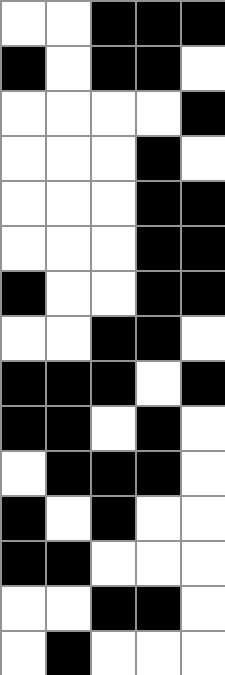[["white", "white", "black", "black", "black"], ["black", "white", "black", "black", "white"], ["white", "white", "white", "white", "black"], ["white", "white", "white", "black", "white"], ["white", "white", "white", "black", "black"], ["white", "white", "white", "black", "black"], ["black", "white", "white", "black", "black"], ["white", "white", "black", "black", "white"], ["black", "black", "black", "white", "black"], ["black", "black", "white", "black", "white"], ["white", "black", "black", "black", "white"], ["black", "white", "black", "white", "white"], ["black", "black", "white", "white", "white"], ["white", "white", "black", "black", "white"], ["white", "black", "white", "white", "white"]]